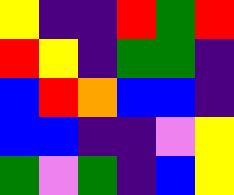[["yellow", "indigo", "indigo", "red", "green", "red"], ["red", "yellow", "indigo", "green", "green", "indigo"], ["blue", "red", "orange", "blue", "blue", "indigo"], ["blue", "blue", "indigo", "indigo", "violet", "yellow"], ["green", "violet", "green", "indigo", "blue", "yellow"]]